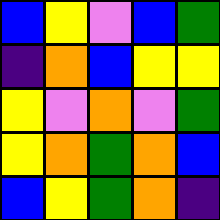[["blue", "yellow", "violet", "blue", "green"], ["indigo", "orange", "blue", "yellow", "yellow"], ["yellow", "violet", "orange", "violet", "green"], ["yellow", "orange", "green", "orange", "blue"], ["blue", "yellow", "green", "orange", "indigo"]]